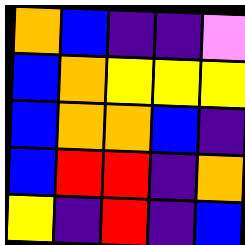[["orange", "blue", "indigo", "indigo", "violet"], ["blue", "orange", "yellow", "yellow", "yellow"], ["blue", "orange", "orange", "blue", "indigo"], ["blue", "red", "red", "indigo", "orange"], ["yellow", "indigo", "red", "indigo", "blue"]]